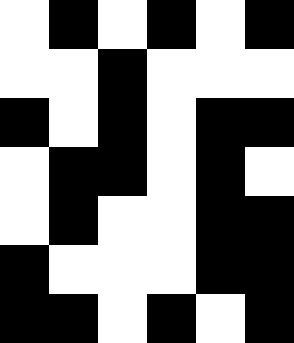[["white", "black", "white", "black", "white", "black"], ["white", "white", "black", "white", "white", "white"], ["black", "white", "black", "white", "black", "black"], ["white", "black", "black", "white", "black", "white"], ["white", "black", "white", "white", "black", "black"], ["black", "white", "white", "white", "black", "black"], ["black", "black", "white", "black", "white", "black"]]